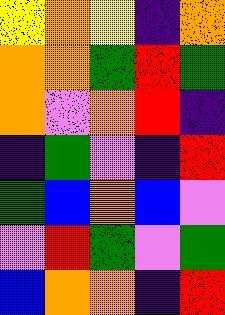[["yellow", "orange", "yellow", "indigo", "orange"], ["orange", "orange", "green", "red", "green"], ["orange", "violet", "orange", "red", "indigo"], ["indigo", "green", "violet", "indigo", "red"], ["green", "blue", "orange", "blue", "violet"], ["violet", "red", "green", "violet", "green"], ["blue", "orange", "orange", "indigo", "red"]]